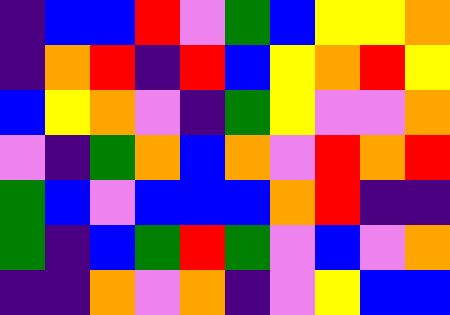[["indigo", "blue", "blue", "red", "violet", "green", "blue", "yellow", "yellow", "orange"], ["indigo", "orange", "red", "indigo", "red", "blue", "yellow", "orange", "red", "yellow"], ["blue", "yellow", "orange", "violet", "indigo", "green", "yellow", "violet", "violet", "orange"], ["violet", "indigo", "green", "orange", "blue", "orange", "violet", "red", "orange", "red"], ["green", "blue", "violet", "blue", "blue", "blue", "orange", "red", "indigo", "indigo"], ["green", "indigo", "blue", "green", "red", "green", "violet", "blue", "violet", "orange"], ["indigo", "indigo", "orange", "violet", "orange", "indigo", "violet", "yellow", "blue", "blue"]]